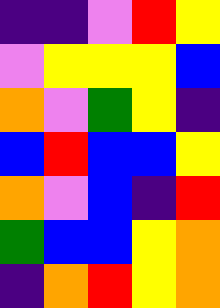[["indigo", "indigo", "violet", "red", "yellow"], ["violet", "yellow", "yellow", "yellow", "blue"], ["orange", "violet", "green", "yellow", "indigo"], ["blue", "red", "blue", "blue", "yellow"], ["orange", "violet", "blue", "indigo", "red"], ["green", "blue", "blue", "yellow", "orange"], ["indigo", "orange", "red", "yellow", "orange"]]